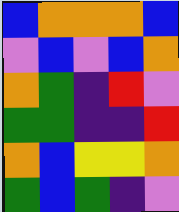[["blue", "orange", "orange", "orange", "blue"], ["violet", "blue", "violet", "blue", "orange"], ["orange", "green", "indigo", "red", "violet"], ["green", "green", "indigo", "indigo", "red"], ["orange", "blue", "yellow", "yellow", "orange"], ["green", "blue", "green", "indigo", "violet"]]